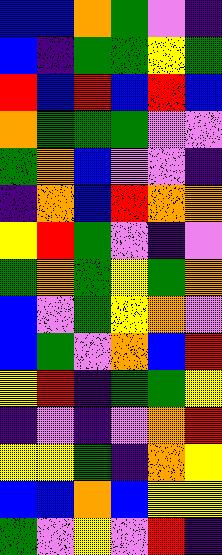[["blue", "blue", "orange", "green", "violet", "indigo"], ["blue", "indigo", "green", "green", "yellow", "green"], ["red", "blue", "red", "blue", "red", "blue"], ["orange", "green", "green", "green", "violet", "violet"], ["green", "orange", "blue", "violet", "violet", "indigo"], ["indigo", "orange", "blue", "red", "orange", "orange"], ["yellow", "red", "green", "violet", "indigo", "violet"], ["green", "orange", "green", "yellow", "green", "orange"], ["blue", "violet", "green", "yellow", "orange", "violet"], ["blue", "green", "violet", "orange", "blue", "red"], ["yellow", "red", "indigo", "green", "green", "yellow"], ["indigo", "violet", "indigo", "violet", "orange", "red"], ["yellow", "yellow", "green", "indigo", "orange", "yellow"], ["blue", "blue", "orange", "blue", "yellow", "yellow"], ["green", "violet", "yellow", "violet", "red", "indigo"]]